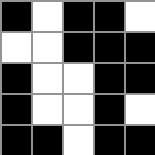[["black", "white", "black", "black", "white"], ["white", "white", "black", "black", "black"], ["black", "white", "white", "black", "black"], ["black", "white", "white", "black", "white"], ["black", "black", "white", "black", "black"]]